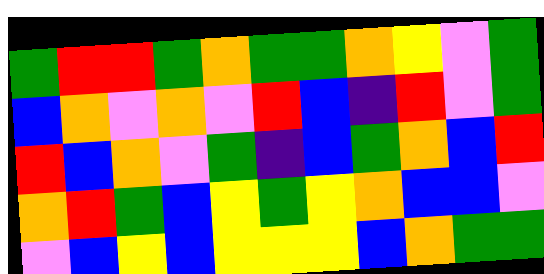[["green", "red", "red", "green", "orange", "green", "green", "orange", "yellow", "violet", "green"], ["blue", "orange", "violet", "orange", "violet", "red", "blue", "indigo", "red", "violet", "green"], ["red", "blue", "orange", "violet", "green", "indigo", "blue", "green", "orange", "blue", "red"], ["orange", "red", "green", "blue", "yellow", "green", "yellow", "orange", "blue", "blue", "violet"], ["violet", "blue", "yellow", "blue", "yellow", "yellow", "yellow", "blue", "orange", "green", "green"]]